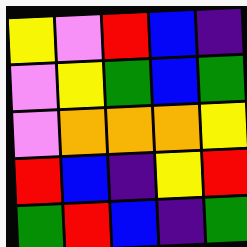[["yellow", "violet", "red", "blue", "indigo"], ["violet", "yellow", "green", "blue", "green"], ["violet", "orange", "orange", "orange", "yellow"], ["red", "blue", "indigo", "yellow", "red"], ["green", "red", "blue", "indigo", "green"]]